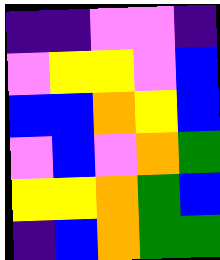[["indigo", "indigo", "violet", "violet", "indigo"], ["violet", "yellow", "yellow", "violet", "blue"], ["blue", "blue", "orange", "yellow", "blue"], ["violet", "blue", "violet", "orange", "green"], ["yellow", "yellow", "orange", "green", "blue"], ["indigo", "blue", "orange", "green", "green"]]